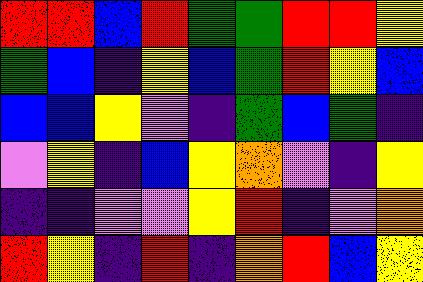[["red", "red", "blue", "red", "green", "green", "red", "red", "yellow"], ["green", "blue", "indigo", "yellow", "blue", "green", "red", "yellow", "blue"], ["blue", "blue", "yellow", "violet", "indigo", "green", "blue", "green", "indigo"], ["violet", "yellow", "indigo", "blue", "yellow", "orange", "violet", "indigo", "yellow"], ["indigo", "indigo", "violet", "violet", "yellow", "red", "indigo", "violet", "orange"], ["red", "yellow", "indigo", "red", "indigo", "orange", "red", "blue", "yellow"]]